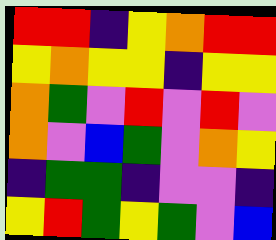[["red", "red", "indigo", "yellow", "orange", "red", "red"], ["yellow", "orange", "yellow", "yellow", "indigo", "yellow", "yellow"], ["orange", "green", "violet", "red", "violet", "red", "violet"], ["orange", "violet", "blue", "green", "violet", "orange", "yellow"], ["indigo", "green", "green", "indigo", "violet", "violet", "indigo"], ["yellow", "red", "green", "yellow", "green", "violet", "blue"]]